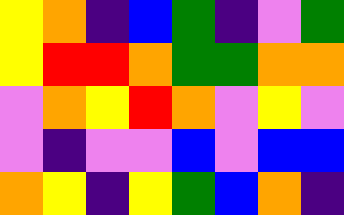[["yellow", "orange", "indigo", "blue", "green", "indigo", "violet", "green"], ["yellow", "red", "red", "orange", "green", "green", "orange", "orange"], ["violet", "orange", "yellow", "red", "orange", "violet", "yellow", "violet"], ["violet", "indigo", "violet", "violet", "blue", "violet", "blue", "blue"], ["orange", "yellow", "indigo", "yellow", "green", "blue", "orange", "indigo"]]